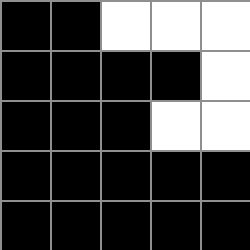[["black", "black", "white", "white", "white"], ["black", "black", "black", "black", "white"], ["black", "black", "black", "white", "white"], ["black", "black", "black", "black", "black"], ["black", "black", "black", "black", "black"]]